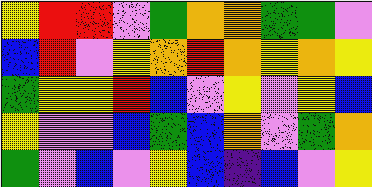[["yellow", "red", "red", "violet", "green", "orange", "orange", "green", "green", "violet"], ["blue", "red", "violet", "yellow", "orange", "red", "orange", "yellow", "orange", "yellow"], ["green", "yellow", "yellow", "red", "blue", "violet", "yellow", "violet", "yellow", "blue"], ["yellow", "violet", "violet", "blue", "green", "blue", "orange", "violet", "green", "orange"], ["green", "violet", "blue", "violet", "yellow", "blue", "indigo", "blue", "violet", "yellow"]]